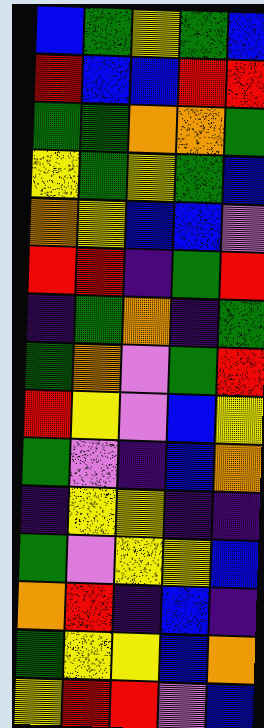[["blue", "green", "yellow", "green", "blue"], ["red", "blue", "blue", "red", "red"], ["green", "green", "orange", "orange", "green"], ["yellow", "green", "yellow", "green", "blue"], ["orange", "yellow", "blue", "blue", "violet"], ["red", "red", "indigo", "green", "red"], ["indigo", "green", "orange", "indigo", "green"], ["green", "orange", "violet", "green", "red"], ["red", "yellow", "violet", "blue", "yellow"], ["green", "violet", "indigo", "blue", "orange"], ["indigo", "yellow", "yellow", "indigo", "indigo"], ["green", "violet", "yellow", "yellow", "blue"], ["orange", "red", "indigo", "blue", "indigo"], ["green", "yellow", "yellow", "blue", "orange"], ["yellow", "red", "red", "violet", "blue"]]